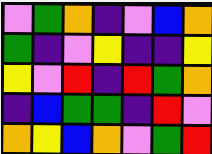[["violet", "green", "orange", "indigo", "violet", "blue", "orange"], ["green", "indigo", "violet", "yellow", "indigo", "indigo", "yellow"], ["yellow", "violet", "red", "indigo", "red", "green", "orange"], ["indigo", "blue", "green", "green", "indigo", "red", "violet"], ["orange", "yellow", "blue", "orange", "violet", "green", "red"]]